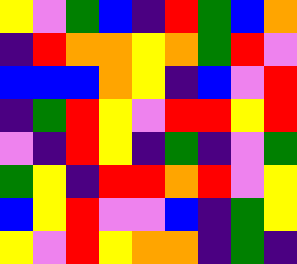[["yellow", "violet", "green", "blue", "indigo", "red", "green", "blue", "orange"], ["indigo", "red", "orange", "orange", "yellow", "orange", "green", "red", "violet"], ["blue", "blue", "blue", "orange", "yellow", "indigo", "blue", "violet", "red"], ["indigo", "green", "red", "yellow", "violet", "red", "red", "yellow", "red"], ["violet", "indigo", "red", "yellow", "indigo", "green", "indigo", "violet", "green"], ["green", "yellow", "indigo", "red", "red", "orange", "red", "violet", "yellow"], ["blue", "yellow", "red", "violet", "violet", "blue", "indigo", "green", "yellow"], ["yellow", "violet", "red", "yellow", "orange", "orange", "indigo", "green", "indigo"]]